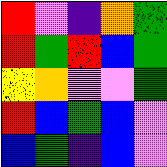[["red", "violet", "indigo", "orange", "green"], ["red", "green", "red", "blue", "green"], ["yellow", "orange", "violet", "violet", "green"], ["red", "blue", "green", "blue", "violet"], ["blue", "green", "indigo", "blue", "violet"]]